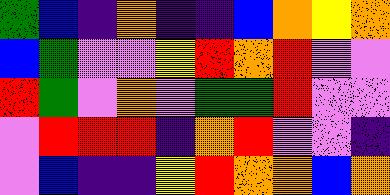[["green", "blue", "indigo", "orange", "indigo", "indigo", "blue", "orange", "yellow", "orange"], ["blue", "green", "violet", "violet", "yellow", "red", "orange", "red", "violet", "violet"], ["red", "green", "violet", "orange", "violet", "green", "green", "red", "violet", "violet"], ["violet", "red", "red", "red", "indigo", "orange", "red", "violet", "violet", "indigo"], ["violet", "blue", "indigo", "indigo", "yellow", "red", "orange", "orange", "blue", "orange"]]